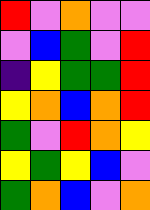[["red", "violet", "orange", "violet", "violet"], ["violet", "blue", "green", "violet", "red"], ["indigo", "yellow", "green", "green", "red"], ["yellow", "orange", "blue", "orange", "red"], ["green", "violet", "red", "orange", "yellow"], ["yellow", "green", "yellow", "blue", "violet"], ["green", "orange", "blue", "violet", "orange"]]